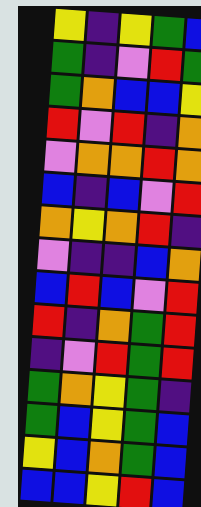[["yellow", "indigo", "yellow", "green", "blue"], ["green", "indigo", "violet", "red", "green"], ["green", "orange", "blue", "blue", "yellow"], ["red", "violet", "red", "indigo", "orange"], ["violet", "orange", "orange", "red", "orange"], ["blue", "indigo", "blue", "violet", "red"], ["orange", "yellow", "orange", "red", "indigo"], ["violet", "indigo", "indigo", "blue", "orange"], ["blue", "red", "blue", "violet", "red"], ["red", "indigo", "orange", "green", "red"], ["indigo", "violet", "red", "green", "red"], ["green", "orange", "yellow", "green", "indigo"], ["green", "blue", "yellow", "green", "blue"], ["yellow", "blue", "orange", "green", "blue"], ["blue", "blue", "yellow", "red", "blue"]]